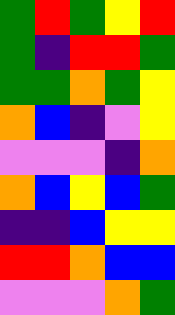[["green", "red", "green", "yellow", "red"], ["green", "indigo", "red", "red", "green"], ["green", "green", "orange", "green", "yellow"], ["orange", "blue", "indigo", "violet", "yellow"], ["violet", "violet", "violet", "indigo", "orange"], ["orange", "blue", "yellow", "blue", "green"], ["indigo", "indigo", "blue", "yellow", "yellow"], ["red", "red", "orange", "blue", "blue"], ["violet", "violet", "violet", "orange", "green"]]